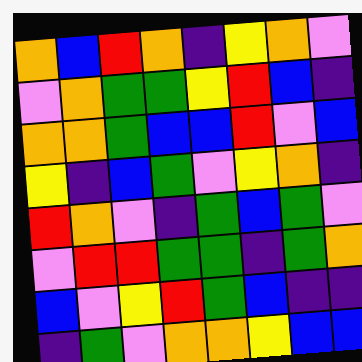[["orange", "blue", "red", "orange", "indigo", "yellow", "orange", "violet"], ["violet", "orange", "green", "green", "yellow", "red", "blue", "indigo"], ["orange", "orange", "green", "blue", "blue", "red", "violet", "blue"], ["yellow", "indigo", "blue", "green", "violet", "yellow", "orange", "indigo"], ["red", "orange", "violet", "indigo", "green", "blue", "green", "violet"], ["violet", "red", "red", "green", "green", "indigo", "green", "orange"], ["blue", "violet", "yellow", "red", "green", "blue", "indigo", "indigo"], ["indigo", "green", "violet", "orange", "orange", "yellow", "blue", "blue"]]